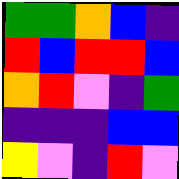[["green", "green", "orange", "blue", "indigo"], ["red", "blue", "red", "red", "blue"], ["orange", "red", "violet", "indigo", "green"], ["indigo", "indigo", "indigo", "blue", "blue"], ["yellow", "violet", "indigo", "red", "violet"]]